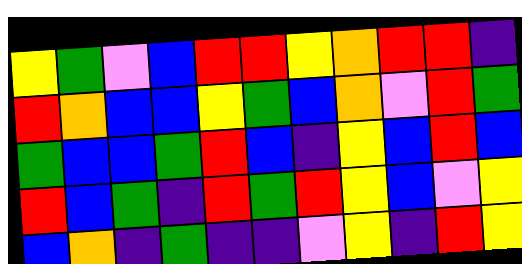[["yellow", "green", "violet", "blue", "red", "red", "yellow", "orange", "red", "red", "indigo"], ["red", "orange", "blue", "blue", "yellow", "green", "blue", "orange", "violet", "red", "green"], ["green", "blue", "blue", "green", "red", "blue", "indigo", "yellow", "blue", "red", "blue"], ["red", "blue", "green", "indigo", "red", "green", "red", "yellow", "blue", "violet", "yellow"], ["blue", "orange", "indigo", "green", "indigo", "indigo", "violet", "yellow", "indigo", "red", "yellow"]]